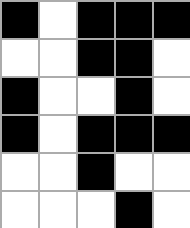[["black", "white", "black", "black", "black"], ["white", "white", "black", "black", "white"], ["black", "white", "white", "black", "white"], ["black", "white", "black", "black", "black"], ["white", "white", "black", "white", "white"], ["white", "white", "white", "black", "white"]]